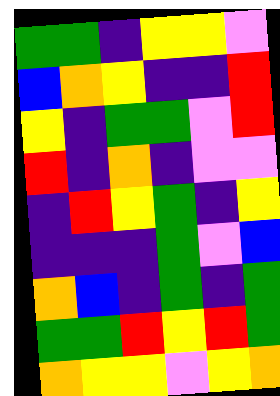[["green", "green", "indigo", "yellow", "yellow", "violet"], ["blue", "orange", "yellow", "indigo", "indigo", "red"], ["yellow", "indigo", "green", "green", "violet", "red"], ["red", "indigo", "orange", "indigo", "violet", "violet"], ["indigo", "red", "yellow", "green", "indigo", "yellow"], ["indigo", "indigo", "indigo", "green", "violet", "blue"], ["orange", "blue", "indigo", "green", "indigo", "green"], ["green", "green", "red", "yellow", "red", "green"], ["orange", "yellow", "yellow", "violet", "yellow", "orange"]]